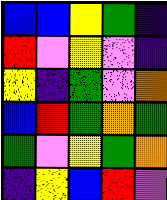[["blue", "blue", "yellow", "green", "indigo"], ["red", "violet", "yellow", "violet", "indigo"], ["yellow", "indigo", "green", "violet", "orange"], ["blue", "red", "green", "orange", "green"], ["green", "violet", "yellow", "green", "orange"], ["indigo", "yellow", "blue", "red", "violet"]]